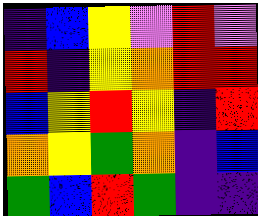[["indigo", "blue", "yellow", "violet", "red", "violet"], ["red", "indigo", "yellow", "orange", "red", "red"], ["blue", "yellow", "red", "yellow", "indigo", "red"], ["orange", "yellow", "green", "orange", "indigo", "blue"], ["green", "blue", "red", "green", "indigo", "indigo"]]